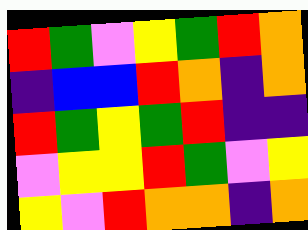[["red", "green", "violet", "yellow", "green", "red", "orange"], ["indigo", "blue", "blue", "red", "orange", "indigo", "orange"], ["red", "green", "yellow", "green", "red", "indigo", "indigo"], ["violet", "yellow", "yellow", "red", "green", "violet", "yellow"], ["yellow", "violet", "red", "orange", "orange", "indigo", "orange"]]